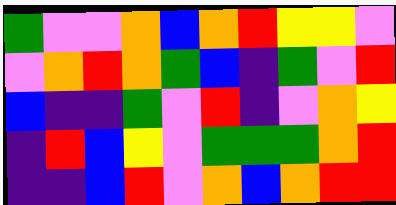[["green", "violet", "violet", "orange", "blue", "orange", "red", "yellow", "yellow", "violet"], ["violet", "orange", "red", "orange", "green", "blue", "indigo", "green", "violet", "red"], ["blue", "indigo", "indigo", "green", "violet", "red", "indigo", "violet", "orange", "yellow"], ["indigo", "red", "blue", "yellow", "violet", "green", "green", "green", "orange", "red"], ["indigo", "indigo", "blue", "red", "violet", "orange", "blue", "orange", "red", "red"]]